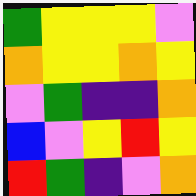[["green", "yellow", "yellow", "yellow", "violet"], ["orange", "yellow", "yellow", "orange", "yellow"], ["violet", "green", "indigo", "indigo", "orange"], ["blue", "violet", "yellow", "red", "yellow"], ["red", "green", "indigo", "violet", "orange"]]